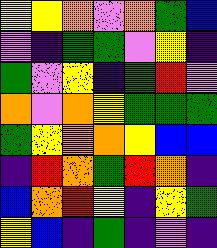[["yellow", "yellow", "orange", "violet", "orange", "green", "blue"], ["violet", "indigo", "green", "green", "violet", "yellow", "indigo"], ["green", "violet", "yellow", "indigo", "green", "red", "violet"], ["orange", "violet", "orange", "yellow", "green", "green", "green"], ["green", "yellow", "orange", "orange", "yellow", "blue", "blue"], ["indigo", "red", "orange", "green", "red", "orange", "indigo"], ["blue", "orange", "red", "yellow", "indigo", "yellow", "green"], ["yellow", "blue", "indigo", "green", "indigo", "violet", "indigo"]]